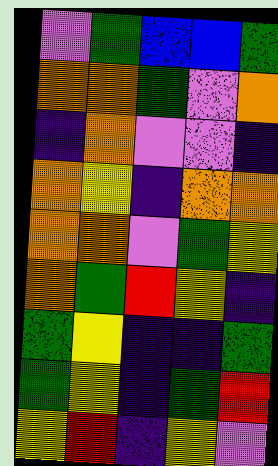[["violet", "green", "blue", "blue", "green"], ["orange", "orange", "green", "violet", "orange"], ["indigo", "orange", "violet", "violet", "indigo"], ["orange", "yellow", "indigo", "orange", "orange"], ["orange", "orange", "violet", "green", "yellow"], ["orange", "green", "red", "yellow", "indigo"], ["green", "yellow", "indigo", "indigo", "green"], ["green", "yellow", "indigo", "green", "red"], ["yellow", "red", "indigo", "yellow", "violet"]]